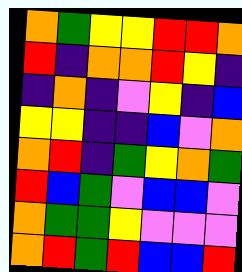[["orange", "green", "yellow", "yellow", "red", "red", "orange"], ["red", "indigo", "orange", "orange", "red", "yellow", "indigo"], ["indigo", "orange", "indigo", "violet", "yellow", "indigo", "blue"], ["yellow", "yellow", "indigo", "indigo", "blue", "violet", "orange"], ["orange", "red", "indigo", "green", "yellow", "orange", "green"], ["red", "blue", "green", "violet", "blue", "blue", "violet"], ["orange", "green", "green", "yellow", "violet", "violet", "violet"], ["orange", "red", "green", "red", "blue", "blue", "red"]]